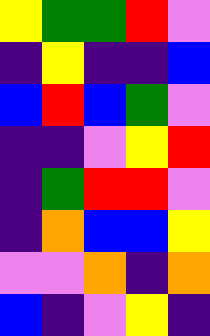[["yellow", "green", "green", "red", "violet"], ["indigo", "yellow", "indigo", "indigo", "blue"], ["blue", "red", "blue", "green", "violet"], ["indigo", "indigo", "violet", "yellow", "red"], ["indigo", "green", "red", "red", "violet"], ["indigo", "orange", "blue", "blue", "yellow"], ["violet", "violet", "orange", "indigo", "orange"], ["blue", "indigo", "violet", "yellow", "indigo"]]